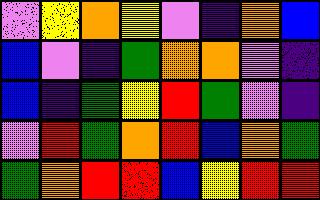[["violet", "yellow", "orange", "yellow", "violet", "indigo", "orange", "blue"], ["blue", "violet", "indigo", "green", "orange", "orange", "violet", "indigo"], ["blue", "indigo", "green", "yellow", "red", "green", "violet", "indigo"], ["violet", "red", "green", "orange", "red", "blue", "orange", "green"], ["green", "orange", "red", "red", "blue", "yellow", "red", "red"]]